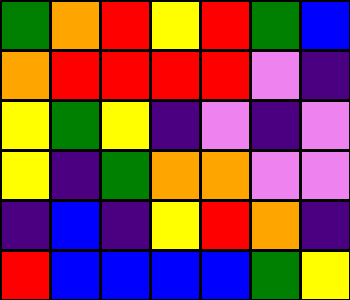[["green", "orange", "red", "yellow", "red", "green", "blue"], ["orange", "red", "red", "red", "red", "violet", "indigo"], ["yellow", "green", "yellow", "indigo", "violet", "indigo", "violet"], ["yellow", "indigo", "green", "orange", "orange", "violet", "violet"], ["indigo", "blue", "indigo", "yellow", "red", "orange", "indigo"], ["red", "blue", "blue", "blue", "blue", "green", "yellow"]]